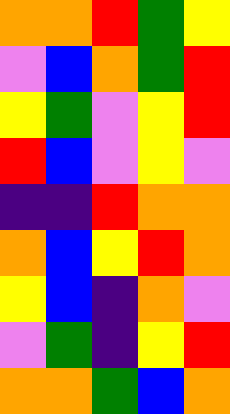[["orange", "orange", "red", "green", "yellow"], ["violet", "blue", "orange", "green", "red"], ["yellow", "green", "violet", "yellow", "red"], ["red", "blue", "violet", "yellow", "violet"], ["indigo", "indigo", "red", "orange", "orange"], ["orange", "blue", "yellow", "red", "orange"], ["yellow", "blue", "indigo", "orange", "violet"], ["violet", "green", "indigo", "yellow", "red"], ["orange", "orange", "green", "blue", "orange"]]